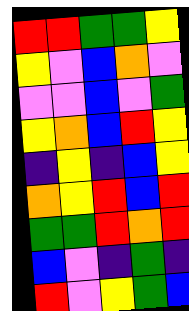[["red", "red", "green", "green", "yellow"], ["yellow", "violet", "blue", "orange", "violet"], ["violet", "violet", "blue", "violet", "green"], ["yellow", "orange", "blue", "red", "yellow"], ["indigo", "yellow", "indigo", "blue", "yellow"], ["orange", "yellow", "red", "blue", "red"], ["green", "green", "red", "orange", "red"], ["blue", "violet", "indigo", "green", "indigo"], ["red", "violet", "yellow", "green", "blue"]]